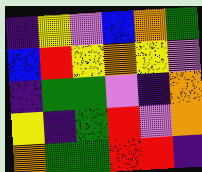[["indigo", "yellow", "violet", "blue", "orange", "green"], ["blue", "red", "yellow", "orange", "yellow", "violet"], ["indigo", "green", "green", "violet", "indigo", "orange"], ["yellow", "indigo", "green", "red", "violet", "orange"], ["orange", "green", "green", "red", "red", "indigo"]]